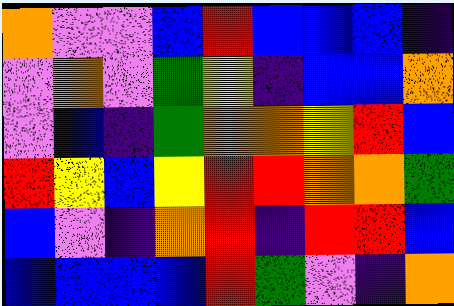[["orange", "violet", "violet", "blue", "red", "blue", "blue", "blue", "indigo"], ["violet", "orange", "violet", "green", "yellow", "indigo", "blue", "blue", "orange"], ["violet", "blue", "indigo", "green", "orange", "orange", "yellow", "red", "blue"], ["red", "yellow", "blue", "yellow", "red", "red", "orange", "orange", "green"], ["blue", "violet", "indigo", "orange", "red", "indigo", "red", "red", "blue"], ["blue", "blue", "blue", "blue", "red", "green", "violet", "indigo", "orange"]]